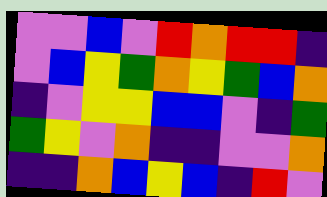[["violet", "violet", "blue", "violet", "red", "orange", "red", "red", "indigo"], ["violet", "blue", "yellow", "green", "orange", "yellow", "green", "blue", "orange"], ["indigo", "violet", "yellow", "yellow", "blue", "blue", "violet", "indigo", "green"], ["green", "yellow", "violet", "orange", "indigo", "indigo", "violet", "violet", "orange"], ["indigo", "indigo", "orange", "blue", "yellow", "blue", "indigo", "red", "violet"]]